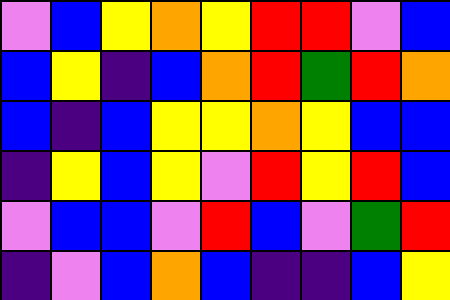[["violet", "blue", "yellow", "orange", "yellow", "red", "red", "violet", "blue"], ["blue", "yellow", "indigo", "blue", "orange", "red", "green", "red", "orange"], ["blue", "indigo", "blue", "yellow", "yellow", "orange", "yellow", "blue", "blue"], ["indigo", "yellow", "blue", "yellow", "violet", "red", "yellow", "red", "blue"], ["violet", "blue", "blue", "violet", "red", "blue", "violet", "green", "red"], ["indigo", "violet", "blue", "orange", "blue", "indigo", "indigo", "blue", "yellow"]]